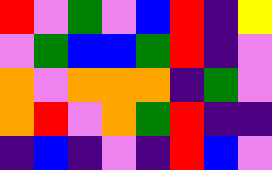[["red", "violet", "green", "violet", "blue", "red", "indigo", "yellow"], ["violet", "green", "blue", "blue", "green", "red", "indigo", "violet"], ["orange", "violet", "orange", "orange", "orange", "indigo", "green", "violet"], ["orange", "red", "violet", "orange", "green", "red", "indigo", "indigo"], ["indigo", "blue", "indigo", "violet", "indigo", "red", "blue", "violet"]]